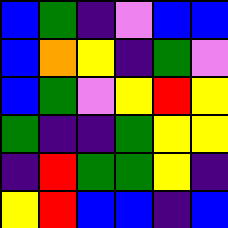[["blue", "green", "indigo", "violet", "blue", "blue"], ["blue", "orange", "yellow", "indigo", "green", "violet"], ["blue", "green", "violet", "yellow", "red", "yellow"], ["green", "indigo", "indigo", "green", "yellow", "yellow"], ["indigo", "red", "green", "green", "yellow", "indigo"], ["yellow", "red", "blue", "blue", "indigo", "blue"]]